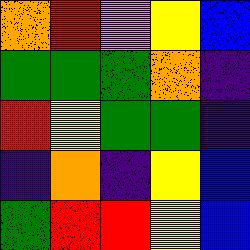[["orange", "red", "violet", "yellow", "blue"], ["green", "green", "green", "orange", "indigo"], ["red", "yellow", "green", "green", "indigo"], ["indigo", "orange", "indigo", "yellow", "blue"], ["green", "red", "red", "yellow", "blue"]]